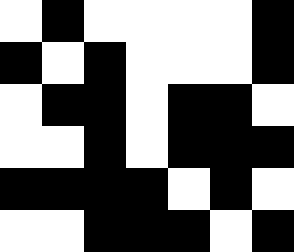[["white", "black", "white", "white", "white", "white", "black"], ["black", "white", "black", "white", "white", "white", "black"], ["white", "black", "black", "white", "black", "black", "white"], ["white", "white", "black", "white", "black", "black", "black"], ["black", "black", "black", "black", "white", "black", "white"], ["white", "white", "black", "black", "black", "white", "black"]]